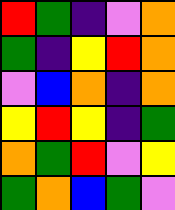[["red", "green", "indigo", "violet", "orange"], ["green", "indigo", "yellow", "red", "orange"], ["violet", "blue", "orange", "indigo", "orange"], ["yellow", "red", "yellow", "indigo", "green"], ["orange", "green", "red", "violet", "yellow"], ["green", "orange", "blue", "green", "violet"]]